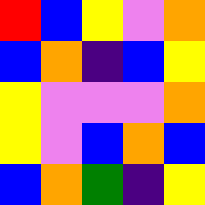[["red", "blue", "yellow", "violet", "orange"], ["blue", "orange", "indigo", "blue", "yellow"], ["yellow", "violet", "violet", "violet", "orange"], ["yellow", "violet", "blue", "orange", "blue"], ["blue", "orange", "green", "indigo", "yellow"]]